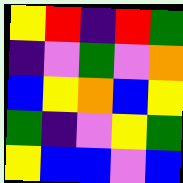[["yellow", "red", "indigo", "red", "green"], ["indigo", "violet", "green", "violet", "orange"], ["blue", "yellow", "orange", "blue", "yellow"], ["green", "indigo", "violet", "yellow", "green"], ["yellow", "blue", "blue", "violet", "blue"]]